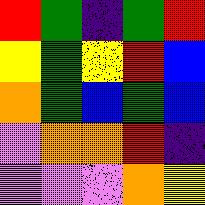[["red", "green", "indigo", "green", "red"], ["yellow", "green", "yellow", "red", "blue"], ["orange", "green", "blue", "green", "blue"], ["violet", "orange", "orange", "red", "indigo"], ["violet", "violet", "violet", "orange", "yellow"]]